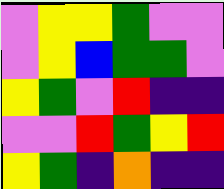[["violet", "yellow", "yellow", "green", "violet", "violet"], ["violet", "yellow", "blue", "green", "green", "violet"], ["yellow", "green", "violet", "red", "indigo", "indigo"], ["violet", "violet", "red", "green", "yellow", "red"], ["yellow", "green", "indigo", "orange", "indigo", "indigo"]]